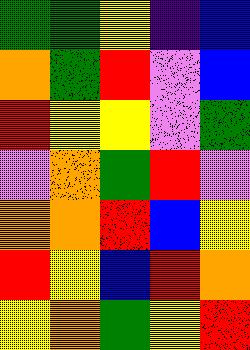[["green", "green", "yellow", "indigo", "blue"], ["orange", "green", "red", "violet", "blue"], ["red", "yellow", "yellow", "violet", "green"], ["violet", "orange", "green", "red", "violet"], ["orange", "orange", "red", "blue", "yellow"], ["red", "yellow", "blue", "red", "orange"], ["yellow", "orange", "green", "yellow", "red"]]